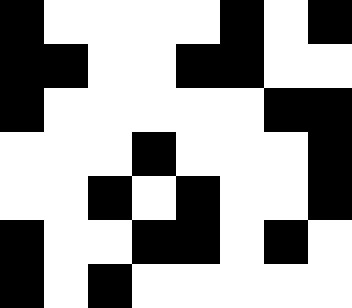[["black", "white", "white", "white", "white", "black", "white", "black"], ["black", "black", "white", "white", "black", "black", "white", "white"], ["black", "white", "white", "white", "white", "white", "black", "black"], ["white", "white", "white", "black", "white", "white", "white", "black"], ["white", "white", "black", "white", "black", "white", "white", "black"], ["black", "white", "white", "black", "black", "white", "black", "white"], ["black", "white", "black", "white", "white", "white", "white", "white"]]